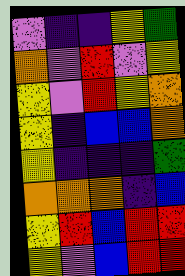[["violet", "indigo", "indigo", "yellow", "green"], ["orange", "violet", "red", "violet", "yellow"], ["yellow", "violet", "red", "yellow", "orange"], ["yellow", "indigo", "blue", "blue", "orange"], ["yellow", "indigo", "indigo", "indigo", "green"], ["orange", "orange", "orange", "indigo", "blue"], ["yellow", "red", "blue", "red", "red"], ["yellow", "violet", "blue", "red", "red"]]